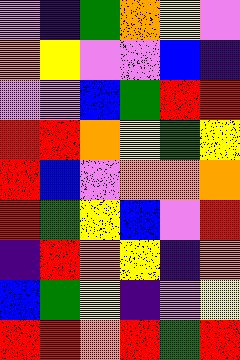[["violet", "indigo", "green", "orange", "yellow", "violet"], ["orange", "yellow", "violet", "violet", "blue", "indigo"], ["violet", "violet", "blue", "green", "red", "red"], ["red", "red", "orange", "yellow", "green", "yellow"], ["red", "blue", "violet", "orange", "orange", "orange"], ["red", "green", "yellow", "blue", "violet", "red"], ["indigo", "red", "orange", "yellow", "indigo", "orange"], ["blue", "green", "yellow", "indigo", "violet", "yellow"], ["red", "red", "orange", "red", "green", "red"]]